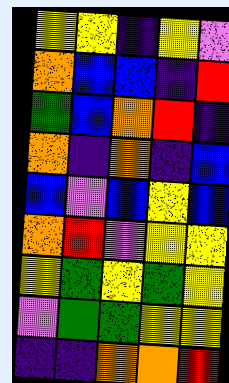[["yellow", "yellow", "indigo", "yellow", "violet"], ["orange", "blue", "blue", "indigo", "red"], ["green", "blue", "orange", "red", "indigo"], ["orange", "indigo", "orange", "indigo", "blue"], ["blue", "violet", "blue", "yellow", "blue"], ["orange", "red", "violet", "yellow", "yellow"], ["yellow", "green", "yellow", "green", "yellow"], ["violet", "green", "green", "yellow", "yellow"], ["indigo", "indigo", "orange", "orange", "red"]]